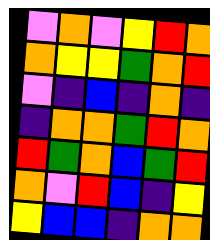[["violet", "orange", "violet", "yellow", "red", "orange"], ["orange", "yellow", "yellow", "green", "orange", "red"], ["violet", "indigo", "blue", "indigo", "orange", "indigo"], ["indigo", "orange", "orange", "green", "red", "orange"], ["red", "green", "orange", "blue", "green", "red"], ["orange", "violet", "red", "blue", "indigo", "yellow"], ["yellow", "blue", "blue", "indigo", "orange", "orange"]]